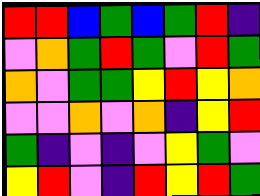[["red", "red", "blue", "green", "blue", "green", "red", "indigo"], ["violet", "orange", "green", "red", "green", "violet", "red", "green"], ["orange", "violet", "green", "green", "yellow", "red", "yellow", "orange"], ["violet", "violet", "orange", "violet", "orange", "indigo", "yellow", "red"], ["green", "indigo", "violet", "indigo", "violet", "yellow", "green", "violet"], ["yellow", "red", "violet", "indigo", "red", "yellow", "red", "green"]]